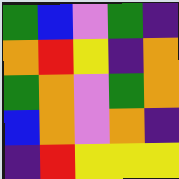[["green", "blue", "violet", "green", "indigo"], ["orange", "red", "yellow", "indigo", "orange"], ["green", "orange", "violet", "green", "orange"], ["blue", "orange", "violet", "orange", "indigo"], ["indigo", "red", "yellow", "yellow", "yellow"]]